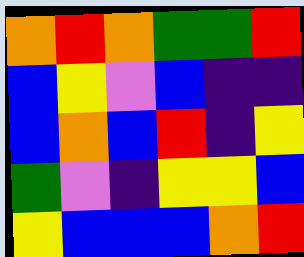[["orange", "red", "orange", "green", "green", "red"], ["blue", "yellow", "violet", "blue", "indigo", "indigo"], ["blue", "orange", "blue", "red", "indigo", "yellow"], ["green", "violet", "indigo", "yellow", "yellow", "blue"], ["yellow", "blue", "blue", "blue", "orange", "red"]]